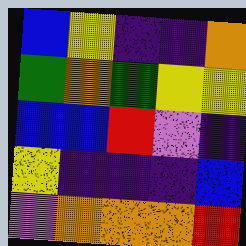[["blue", "yellow", "indigo", "indigo", "orange"], ["green", "orange", "green", "yellow", "yellow"], ["blue", "blue", "red", "violet", "indigo"], ["yellow", "indigo", "indigo", "indigo", "blue"], ["violet", "orange", "orange", "orange", "red"]]